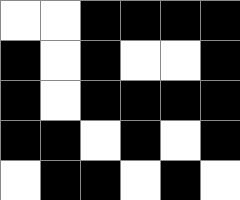[["white", "white", "black", "black", "black", "black"], ["black", "white", "black", "white", "white", "black"], ["black", "white", "black", "black", "black", "black"], ["black", "black", "white", "black", "white", "black"], ["white", "black", "black", "white", "black", "white"]]